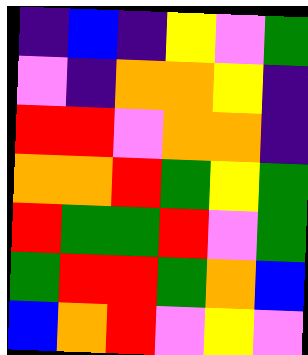[["indigo", "blue", "indigo", "yellow", "violet", "green"], ["violet", "indigo", "orange", "orange", "yellow", "indigo"], ["red", "red", "violet", "orange", "orange", "indigo"], ["orange", "orange", "red", "green", "yellow", "green"], ["red", "green", "green", "red", "violet", "green"], ["green", "red", "red", "green", "orange", "blue"], ["blue", "orange", "red", "violet", "yellow", "violet"]]